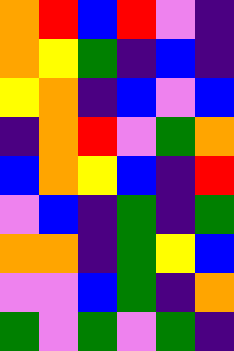[["orange", "red", "blue", "red", "violet", "indigo"], ["orange", "yellow", "green", "indigo", "blue", "indigo"], ["yellow", "orange", "indigo", "blue", "violet", "blue"], ["indigo", "orange", "red", "violet", "green", "orange"], ["blue", "orange", "yellow", "blue", "indigo", "red"], ["violet", "blue", "indigo", "green", "indigo", "green"], ["orange", "orange", "indigo", "green", "yellow", "blue"], ["violet", "violet", "blue", "green", "indigo", "orange"], ["green", "violet", "green", "violet", "green", "indigo"]]